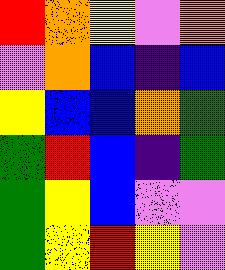[["red", "orange", "yellow", "violet", "orange"], ["violet", "orange", "blue", "indigo", "blue"], ["yellow", "blue", "blue", "orange", "green"], ["green", "red", "blue", "indigo", "green"], ["green", "yellow", "blue", "violet", "violet"], ["green", "yellow", "red", "yellow", "violet"]]